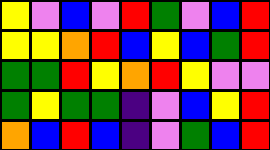[["yellow", "violet", "blue", "violet", "red", "green", "violet", "blue", "red"], ["yellow", "yellow", "orange", "red", "blue", "yellow", "blue", "green", "red"], ["green", "green", "red", "yellow", "orange", "red", "yellow", "violet", "violet"], ["green", "yellow", "green", "green", "indigo", "violet", "blue", "yellow", "red"], ["orange", "blue", "red", "blue", "indigo", "violet", "green", "blue", "red"]]